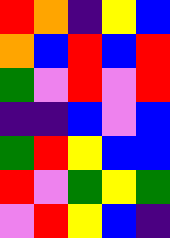[["red", "orange", "indigo", "yellow", "blue"], ["orange", "blue", "red", "blue", "red"], ["green", "violet", "red", "violet", "red"], ["indigo", "indigo", "blue", "violet", "blue"], ["green", "red", "yellow", "blue", "blue"], ["red", "violet", "green", "yellow", "green"], ["violet", "red", "yellow", "blue", "indigo"]]